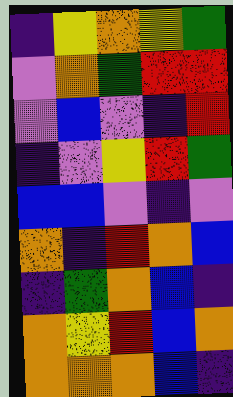[["indigo", "yellow", "orange", "yellow", "green"], ["violet", "orange", "green", "red", "red"], ["violet", "blue", "violet", "indigo", "red"], ["indigo", "violet", "yellow", "red", "green"], ["blue", "blue", "violet", "indigo", "violet"], ["orange", "indigo", "red", "orange", "blue"], ["indigo", "green", "orange", "blue", "indigo"], ["orange", "yellow", "red", "blue", "orange"], ["orange", "orange", "orange", "blue", "indigo"]]